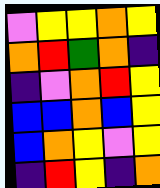[["violet", "yellow", "yellow", "orange", "yellow"], ["orange", "red", "green", "orange", "indigo"], ["indigo", "violet", "orange", "red", "yellow"], ["blue", "blue", "orange", "blue", "yellow"], ["blue", "orange", "yellow", "violet", "yellow"], ["indigo", "red", "yellow", "indigo", "orange"]]